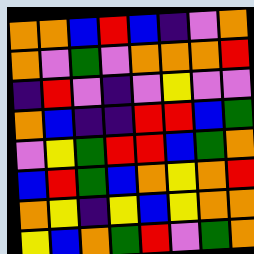[["orange", "orange", "blue", "red", "blue", "indigo", "violet", "orange"], ["orange", "violet", "green", "violet", "orange", "orange", "orange", "red"], ["indigo", "red", "violet", "indigo", "violet", "yellow", "violet", "violet"], ["orange", "blue", "indigo", "indigo", "red", "red", "blue", "green"], ["violet", "yellow", "green", "red", "red", "blue", "green", "orange"], ["blue", "red", "green", "blue", "orange", "yellow", "orange", "red"], ["orange", "yellow", "indigo", "yellow", "blue", "yellow", "orange", "orange"], ["yellow", "blue", "orange", "green", "red", "violet", "green", "orange"]]